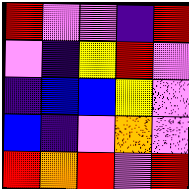[["red", "violet", "violet", "indigo", "red"], ["violet", "indigo", "yellow", "red", "violet"], ["indigo", "blue", "blue", "yellow", "violet"], ["blue", "indigo", "violet", "orange", "violet"], ["red", "orange", "red", "violet", "red"]]